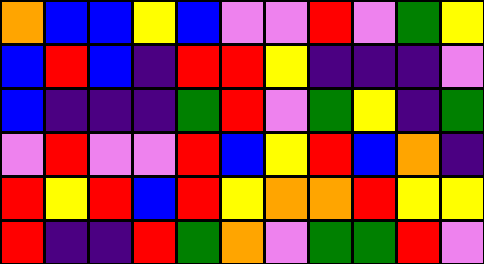[["orange", "blue", "blue", "yellow", "blue", "violet", "violet", "red", "violet", "green", "yellow"], ["blue", "red", "blue", "indigo", "red", "red", "yellow", "indigo", "indigo", "indigo", "violet"], ["blue", "indigo", "indigo", "indigo", "green", "red", "violet", "green", "yellow", "indigo", "green"], ["violet", "red", "violet", "violet", "red", "blue", "yellow", "red", "blue", "orange", "indigo"], ["red", "yellow", "red", "blue", "red", "yellow", "orange", "orange", "red", "yellow", "yellow"], ["red", "indigo", "indigo", "red", "green", "orange", "violet", "green", "green", "red", "violet"]]